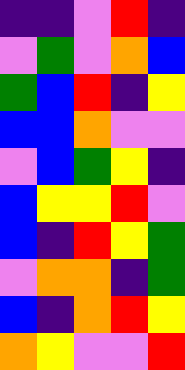[["indigo", "indigo", "violet", "red", "indigo"], ["violet", "green", "violet", "orange", "blue"], ["green", "blue", "red", "indigo", "yellow"], ["blue", "blue", "orange", "violet", "violet"], ["violet", "blue", "green", "yellow", "indigo"], ["blue", "yellow", "yellow", "red", "violet"], ["blue", "indigo", "red", "yellow", "green"], ["violet", "orange", "orange", "indigo", "green"], ["blue", "indigo", "orange", "red", "yellow"], ["orange", "yellow", "violet", "violet", "red"]]